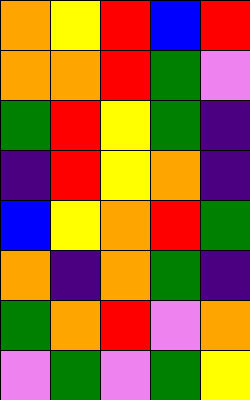[["orange", "yellow", "red", "blue", "red"], ["orange", "orange", "red", "green", "violet"], ["green", "red", "yellow", "green", "indigo"], ["indigo", "red", "yellow", "orange", "indigo"], ["blue", "yellow", "orange", "red", "green"], ["orange", "indigo", "orange", "green", "indigo"], ["green", "orange", "red", "violet", "orange"], ["violet", "green", "violet", "green", "yellow"]]